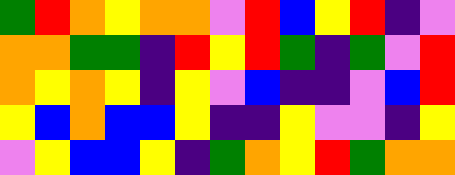[["green", "red", "orange", "yellow", "orange", "orange", "violet", "red", "blue", "yellow", "red", "indigo", "violet"], ["orange", "orange", "green", "green", "indigo", "red", "yellow", "red", "green", "indigo", "green", "violet", "red"], ["orange", "yellow", "orange", "yellow", "indigo", "yellow", "violet", "blue", "indigo", "indigo", "violet", "blue", "red"], ["yellow", "blue", "orange", "blue", "blue", "yellow", "indigo", "indigo", "yellow", "violet", "violet", "indigo", "yellow"], ["violet", "yellow", "blue", "blue", "yellow", "indigo", "green", "orange", "yellow", "red", "green", "orange", "orange"]]